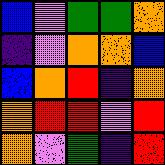[["blue", "violet", "green", "green", "orange"], ["indigo", "violet", "orange", "orange", "blue"], ["blue", "orange", "red", "indigo", "orange"], ["orange", "red", "red", "violet", "red"], ["orange", "violet", "green", "indigo", "red"]]